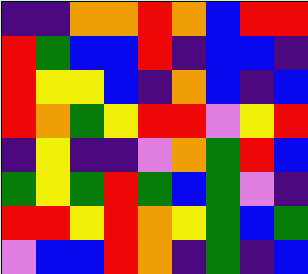[["indigo", "indigo", "orange", "orange", "red", "orange", "blue", "red", "red"], ["red", "green", "blue", "blue", "red", "indigo", "blue", "blue", "indigo"], ["red", "yellow", "yellow", "blue", "indigo", "orange", "blue", "indigo", "blue"], ["red", "orange", "green", "yellow", "red", "red", "violet", "yellow", "red"], ["indigo", "yellow", "indigo", "indigo", "violet", "orange", "green", "red", "blue"], ["green", "yellow", "green", "red", "green", "blue", "green", "violet", "indigo"], ["red", "red", "yellow", "red", "orange", "yellow", "green", "blue", "green"], ["violet", "blue", "blue", "red", "orange", "indigo", "green", "indigo", "blue"]]